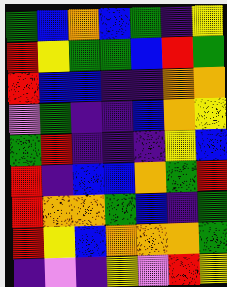[["green", "blue", "orange", "blue", "green", "indigo", "yellow"], ["red", "yellow", "green", "green", "blue", "red", "green"], ["red", "blue", "blue", "indigo", "indigo", "orange", "orange"], ["violet", "green", "indigo", "indigo", "blue", "orange", "yellow"], ["green", "red", "indigo", "indigo", "indigo", "yellow", "blue"], ["red", "indigo", "blue", "blue", "orange", "green", "red"], ["red", "orange", "orange", "green", "blue", "indigo", "green"], ["red", "yellow", "blue", "orange", "orange", "orange", "green"], ["indigo", "violet", "indigo", "yellow", "violet", "red", "yellow"]]